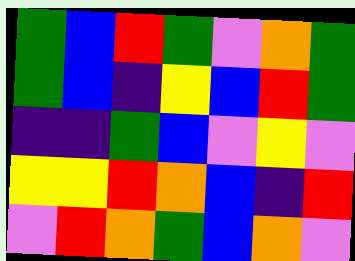[["green", "blue", "red", "green", "violet", "orange", "green"], ["green", "blue", "indigo", "yellow", "blue", "red", "green"], ["indigo", "indigo", "green", "blue", "violet", "yellow", "violet"], ["yellow", "yellow", "red", "orange", "blue", "indigo", "red"], ["violet", "red", "orange", "green", "blue", "orange", "violet"]]